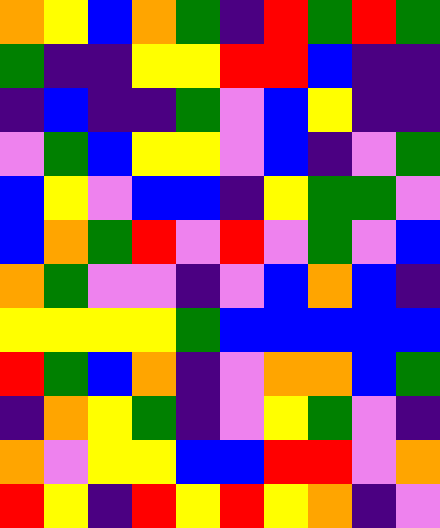[["orange", "yellow", "blue", "orange", "green", "indigo", "red", "green", "red", "green"], ["green", "indigo", "indigo", "yellow", "yellow", "red", "red", "blue", "indigo", "indigo"], ["indigo", "blue", "indigo", "indigo", "green", "violet", "blue", "yellow", "indigo", "indigo"], ["violet", "green", "blue", "yellow", "yellow", "violet", "blue", "indigo", "violet", "green"], ["blue", "yellow", "violet", "blue", "blue", "indigo", "yellow", "green", "green", "violet"], ["blue", "orange", "green", "red", "violet", "red", "violet", "green", "violet", "blue"], ["orange", "green", "violet", "violet", "indigo", "violet", "blue", "orange", "blue", "indigo"], ["yellow", "yellow", "yellow", "yellow", "green", "blue", "blue", "blue", "blue", "blue"], ["red", "green", "blue", "orange", "indigo", "violet", "orange", "orange", "blue", "green"], ["indigo", "orange", "yellow", "green", "indigo", "violet", "yellow", "green", "violet", "indigo"], ["orange", "violet", "yellow", "yellow", "blue", "blue", "red", "red", "violet", "orange"], ["red", "yellow", "indigo", "red", "yellow", "red", "yellow", "orange", "indigo", "violet"]]